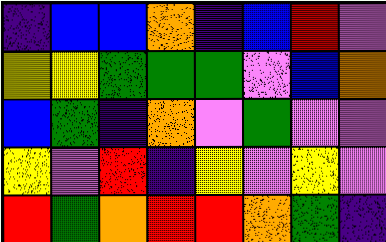[["indigo", "blue", "blue", "orange", "indigo", "blue", "red", "violet"], ["yellow", "yellow", "green", "green", "green", "violet", "blue", "orange"], ["blue", "green", "indigo", "orange", "violet", "green", "violet", "violet"], ["yellow", "violet", "red", "indigo", "yellow", "violet", "yellow", "violet"], ["red", "green", "orange", "red", "red", "orange", "green", "indigo"]]